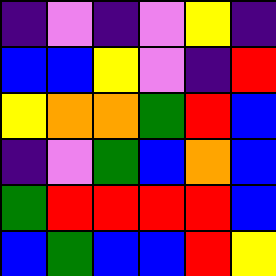[["indigo", "violet", "indigo", "violet", "yellow", "indigo"], ["blue", "blue", "yellow", "violet", "indigo", "red"], ["yellow", "orange", "orange", "green", "red", "blue"], ["indigo", "violet", "green", "blue", "orange", "blue"], ["green", "red", "red", "red", "red", "blue"], ["blue", "green", "blue", "blue", "red", "yellow"]]